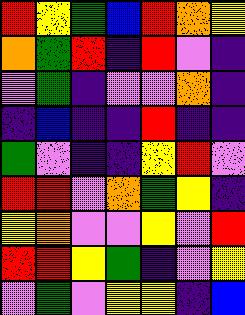[["red", "yellow", "green", "blue", "red", "orange", "yellow"], ["orange", "green", "red", "indigo", "red", "violet", "indigo"], ["violet", "green", "indigo", "violet", "violet", "orange", "indigo"], ["indigo", "blue", "indigo", "indigo", "red", "indigo", "indigo"], ["green", "violet", "indigo", "indigo", "yellow", "red", "violet"], ["red", "red", "violet", "orange", "green", "yellow", "indigo"], ["yellow", "orange", "violet", "violet", "yellow", "violet", "red"], ["red", "red", "yellow", "green", "indigo", "violet", "yellow"], ["violet", "green", "violet", "yellow", "yellow", "indigo", "blue"]]